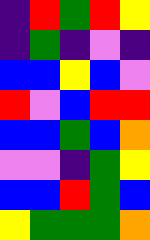[["indigo", "red", "green", "red", "yellow"], ["indigo", "green", "indigo", "violet", "indigo"], ["blue", "blue", "yellow", "blue", "violet"], ["red", "violet", "blue", "red", "red"], ["blue", "blue", "green", "blue", "orange"], ["violet", "violet", "indigo", "green", "yellow"], ["blue", "blue", "red", "green", "blue"], ["yellow", "green", "green", "green", "orange"]]